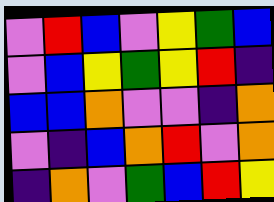[["violet", "red", "blue", "violet", "yellow", "green", "blue"], ["violet", "blue", "yellow", "green", "yellow", "red", "indigo"], ["blue", "blue", "orange", "violet", "violet", "indigo", "orange"], ["violet", "indigo", "blue", "orange", "red", "violet", "orange"], ["indigo", "orange", "violet", "green", "blue", "red", "yellow"]]